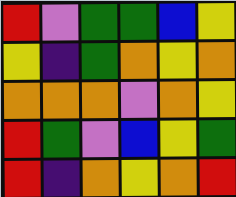[["red", "violet", "green", "green", "blue", "yellow"], ["yellow", "indigo", "green", "orange", "yellow", "orange"], ["orange", "orange", "orange", "violet", "orange", "yellow"], ["red", "green", "violet", "blue", "yellow", "green"], ["red", "indigo", "orange", "yellow", "orange", "red"]]